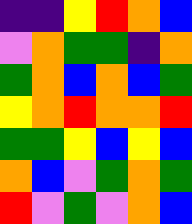[["indigo", "indigo", "yellow", "red", "orange", "blue"], ["violet", "orange", "green", "green", "indigo", "orange"], ["green", "orange", "blue", "orange", "blue", "green"], ["yellow", "orange", "red", "orange", "orange", "red"], ["green", "green", "yellow", "blue", "yellow", "blue"], ["orange", "blue", "violet", "green", "orange", "green"], ["red", "violet", "green", "violet", "orange", "blue"]]